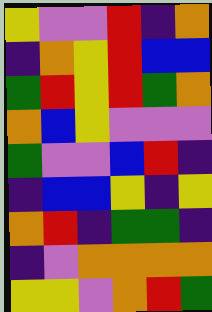[["yellow", "violet", "violet", "red", "indigo", "orange"], ["indigo", "orange", "yellow", "red", "blue", "blue"], ["green", "red", "yellow", "red", "green", "orange"], ["orange", "blue", "yellow", "violet", "violet", "violet"], ["green", "violet", "violet", "blue", "red", "indigo"], ["indigo", "blue", "blue", "yellow", "indigo", "yellow"], ["orange", "red", "indigo", "green", "green", "indigo"], ["indigo", "violet", "orange", "orange", "orange", "orange"], ["yellow", "yellow", "violet", "orange", "red", "green"]]